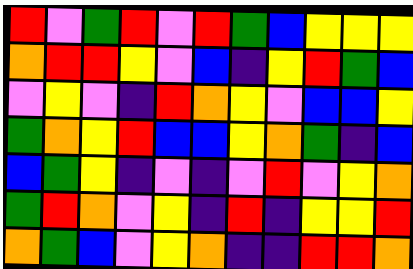[["red", "violet", "green", "red", "violet", "red", "green", "blue", "yellow", "yellow", "yellow"], ["orange", "red", "red", "yellow", "violet", "blue", "indigo", "yellow", "red", "green", "blue"], ["violet", "yellow", "violet", "indigo", "red", "orange", "yellow", "violet", "blue", "blue", "yellow"], ["green", "orange", "yellow", "red", "blue", "blue", "yellow", "orange", "green", "indigo", "blue"], ["blue", "green", "yellow", "indigo", "violet", "indigo", "violet", "red", "violet", "yellow", "orange"], ["green", "red", "orange", "violet", "yellow", "indigo", "red", "indigo", "yellow", "yellow", "red"], ["orange", "green", "blue", "violet", "yellow", "orange", "indigo", "indigo", "red", "red", "orange"]]